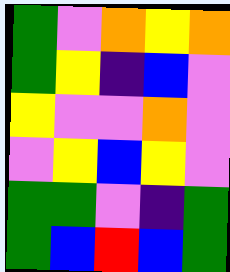[["green", "violet", "orange", "yellow", "orange"], ["green", "yellow", "indigo", "blue", "violet"], ["yellow", "violet", "violet", "orange", "violet"], ["violet", "yellow", "blue", "yellow", "violet"], ["green", "green", "violet", "indigo", "green"], ["green", "blue", "red", "blue", "green"]]